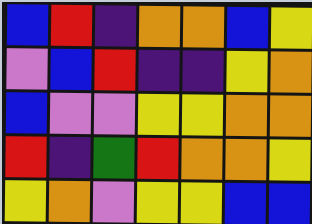[["blue", "red", "indigo", "orange", "orange", "blue", "yellow"], ["violet", "blue", "red", "indigo", "indigo", "yellow", "orange"], ["blue", "violet", "violet", "yellow", "yellow", "orange", "orange"], ["red", "indigo", "green", "red", "orange", "orange", "yellow"], ["yellow", "orange", "violet", "yellow", "yellow", "blue", "blue"]]